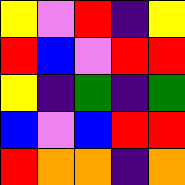[["yellow", "violet", "red", "indigo", "yellow"], ["red", "blue", "violet", "red", "red"], ["yellow", "indigo", "green", "indigo", "green"], ["blue", "violet", "blue", "red", "red"], ["red", "orange", "orange", "indigo", "orange"]]